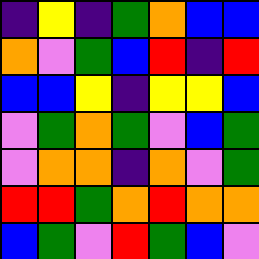[["indigo", "yellow", "indigo", "green", "orange", "blue", "blue"], ["orange", "violet", "green", "blue", "red", "indigo", "red"], ["blue", "blue", "yellow", "indigo", "yellow", "yellow", "blue"], ["violet", "green", "orange", "green", "violet", "blue", "green"], ["violet", "orange", "orange", "indigo", "orange", "violet", "green"], ["red", "red", "green", "orange", "red", "orange", "orange"], ["blue", "green", "violet", "red", "green", "blue", "violet"]]